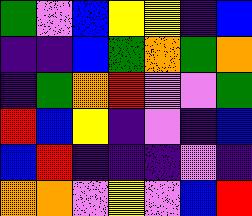[["green", "violet", "blue", "yellow", "yellow", "indigo", "blue"], ["indigo", "indigo", "blue", "green", "orange", "green", "orange"], ["indigo", "green", "orange", "red", "violet", "violet", "green"], ["red", "blue", "yellow", "indigo", "violet", "indigo", "blue"], ["blue", "red", "indigo", "indigo", "indigo", "violet", "indigo"], ["orange", "orange", "violet", "yellow", "violet", "blue", "red"]]